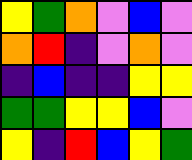[["yellow", "green", "orange", "violet", "blue", "violet"], ["orange", "red", "indigo", "violet", "orange", "violet"], ["indigo", "blue", "indigo", "indigo", "yellow", "yellow"], ["green", "green", "yellow", "yellow", "blue", "violet"], ["yellow", "indigo", "red", "blue", "yellow", "green"]]